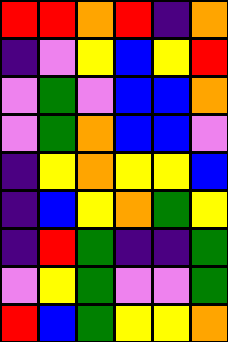[["red", "red", "orange", "red", "indigo", "orange"], ["indigo", "violet", "yellow", "blue", "yellow", "red"], ["violet", "green", "violet", "blue", "blue", "orange"], ["violet", "green", "orange", "blue", "blue", "violet"], ["indigo", "yellow", "orange", "yellow", "yellow", "blue"], ["indigo", "blue", "yellow", "orange", "green", "yellow"], ["indigo", "red", "green", "indigo", "indigo", "green"], ["violet", "yellow", "green", "violet", "violet", "green"], ["red", "blue", "green", "yellow", "yellow", "orange"]]